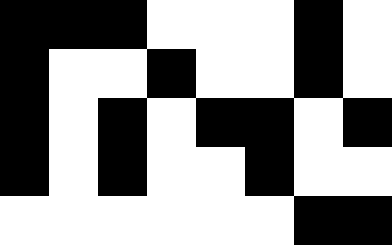[["black", "black", "black", "white", "white", "white", "black", "white"], ["black", "white", "white", "black", "white", "white", "black", "white"], ["black", "white", "black", "white", "black", "black", "white", "black"], ["black", "white", "black", "white", "white", "black", "white", "white"], ["white", "white", "white", "white", "white", "white", "black", "black"]]